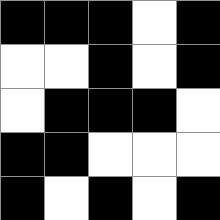[["black", "black", "black", "white", "black"], ["white", "white", "black", "white", "black"], ["white", "black", "black", "black", "white"], ["black", "black", "white", "white", "white"], ["black", "white", "black", "white", "black"]]